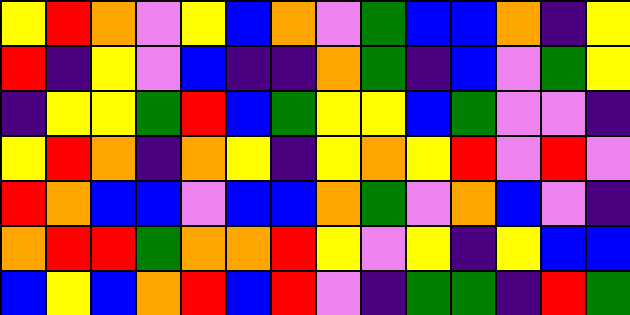[["yellow", "red", "orange", "violet", "yellow", "blue", "orange", "violet", "green", "blue", "blue", "orange", "indigo", "yellow"], ["red", "indigo", "yellow", "violet", "blue", "indigo", "indigo", "orange", "green", "indigo", "blue", "violet", "green", "yellow"], ["indigo", "yellow", "yellow", "green", "red", "blue", "green", "yellow", "yellow", "blue", "green", "violet", "violet", "indigo"], ["yellow", "red", "orange", "indigo", "orange", "yellow", "indigo", "yellow", "orange", "yellow", "red", "violet", "red", "violet"], ["red", "orange", "blue", "blue", "violet", "blue", "blue", "orange", "green", "violet", "orange", "blue", "violet", "indigo"], ["orange", "red", "red", "green", "orange", "orange", "red", "yellow", "violet", "yellow", "indigo", "yellow", "blue", "blue"], ["blue", "yellow", "blue", "orange", "red", "blue", "red", "violet", "indigo", "green", "green", "indigo", "red", "green"]]